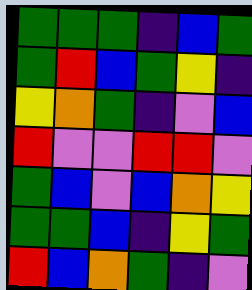[["green", "green", "green", "indigo", "blue", "green"], ["green", "red", "blue", "green", "yellow", "indigo"], ["yellow", "orange", "green", "indigo", "violet", "blue"], ["red", "violet", "violet", "red", "red", "violet"], ["green", "blue", "violet", "blue", "orange", "yellow"], ["green", "green", "blue", "indigo", "yellow", "green"], ["red", "blue", "orange", "green", "indigo", "violet"]]